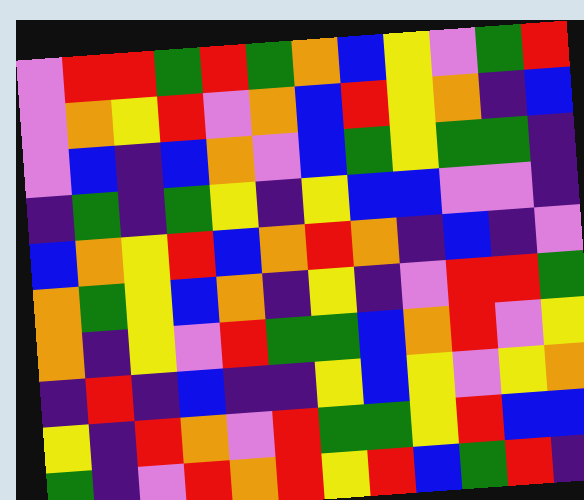[["violet", "red", "red", "green", "red", "green", "orange", "blue", "yellow", "violet", "green", "red"], ["violet", "orange", "yellow", "red", "violet", "orange", "blue", "red", "yellow", "orange", "indigo", "blue"], ["violet", "blue", "indigo", "blue", "orange", "violet", "blue", "green", "yellow", "green", "green", "indigo"], ["indigo", "green", "indigo", "green", "yellow", "indigo", "yellow", "blue", "blue", "violet", "violet", "indigo"], ["blue", "orange", "yellow", "red", "blue", "orange", "red", "orange", "indigo", "blue", "indigo", "violet"], ["orange", "green", "yellow", "blue", "orange", "indigo", "yellow", "indigo", "violet", "red", "red", "green"], ["orange", "indigo", "yellow", "violet", "red", "green", "green", "blue", "orange", "red", "violet", "yellow"], ["indigo", "red", "indigo", "blue", "indigo", "indigo", "yellow", "blue", "yellow", "violet", "yellow", "orange"], ["yellow", "indigo", "red", "orange", "violet", "red", "green", "green", "yellow", "red", "blue", "blue"], ["green", "indigo", "violet", "red", "orange", "red", "yellow", "red", "blue", "green", "red", "indigo"]]